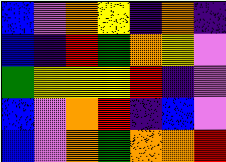[["blue", "violet", "orange", "yellow", "indigo", "orange", "indigo"], ["blue", "indigo", "red", "green", "orange", "yellow", "violet"], ["green", "yellow", "yellow", "yellow", "red", "indigo", "violet"], ["blue", "violet", "orange", "red", "indigo", "blue", "violet"], ["blue", "violet", "orange", "green", "orange", "orange", "red"]]